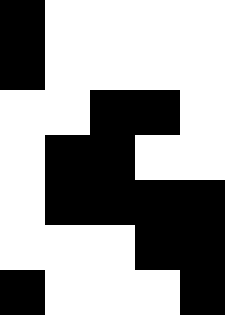[["black", "white", "white", "white", "white"], ["black", "white", "white", "white", "white"], ["white", "white", "black", "black", "white"], ["white", "black", "black", "white", "white"], ["white", "black", "black", "black", "black"], ["white", "white", "white", "black", "black"], ["black", "white", "white", "white", "black"]]